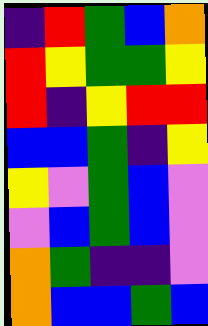[["indigo", "red", "green", "blue", "orange"], ["red", "yellow", "green", "green", "yellow"], ["red", "indigo", "yellow", "red", "red"], ["blue", "blue", "green", "indigo", "yellow"], ["yellow", "violet", "green", "blue", "violet"], ["violet", "blue", "green", "blue", "violet"], ["orange", "green", "indigo", "indigo", "violet"], ["orange", "blue", "blue", "green", "blue"]]